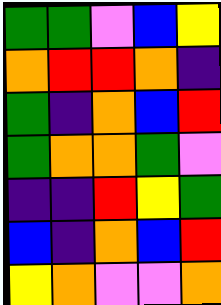[["green", "green", "violet", "blue", "yellow"], ["orange", "red", "red", "orange", "indigo"], ["green", "indigo", "orange", "blue", "red"], ["green", "orange", "orange", "green", "violet"], ["indigo", "indigo", "red", "yellow", "green"], ["blue", "indigo", "orange", "blue", "red"], ["yellow", "orange", "violet", "violet", "orange"]]